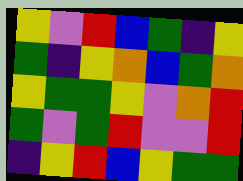[["yellow", "violet", "red", "blue", "green", "indigo", "yellow"], ["green", "indigo", "yellow", "orange", "blue", "green", "orange"], ["yellow", "green", "green", "yellow", "violet", "orange", "red"], ["green", "violet", "green", "red", "violet", "violet", "red"], ["indigo", "yellow", "red", "blue", "yellow", "green", "green"]]